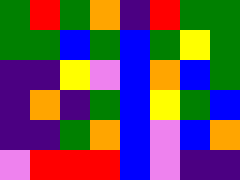[["green", "red", "green", "orange", "indigo", "red", "green", "green"], ["green", "green", "blue", "green", "blue", "green", "yellow", "green"], ["indigo", "indigo", "yellow", "violet", "blue", "orange", "blue", "green"], ["indigo", "orange", "indigo", "green", "blue", "yellow", "green", "blue"], ["indigo", "indigo", "green", "orange", "blue", "violet", "blue", "orange"], ["violet", "red", "red", "red", "blue", "violet", "indigo", "indigo"]]